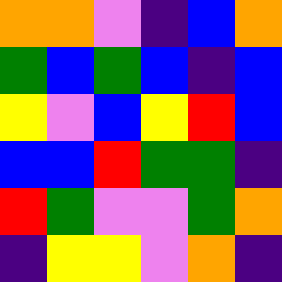[["orange", "orange", "violet", "indigo", "blue", "orange"], ["green", "blue", "green", "blue", "indigo", "blue"], ["yellow", "violet", "blue", "yellow", "red", "blue"], ["blue", "blue", "red", "green", "green", "indigo"], ["red", "green", "violet", "violet", "green", "orange"], ["indigo", "yellow", "yellow", "violet", "orange", "indigo"]]